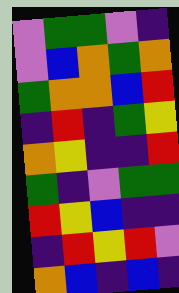[["violet", "green", "green", "violet", "indigo"], ["violet", "blue", "orange", "green", "orange"], ["green", "orange", "orange", "blue", "red"], ["indigo", "red", "indigo", "green", "yellow"], ["orange", "yellow", "indigo", "indigo", "red"], ["green", "indigo", "violet", "green", "green"], ["red", "yellow", "blue", "indigo", "indigo"], ["indigo", "red", "yellow", "red", "violet"], ["orange", "blue", "indigo", "blue", "indigo"]]